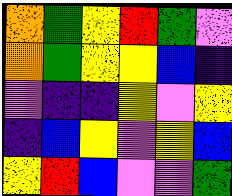[["orange", "green", "yellow", "red", "green", "violet"], ["orange", "green", "yellow", "yellow", "blue", "indigo"], ["violet", "indigo", "indigo", "yellow", "violet", "yellow"], ["indigo", "blue", "yellow", "violet", "yellow", "blue"], ["yellow", "red", "blue", "violet", "violet", "green"]]